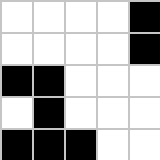[["white", "white", "white", "white", "black"], ["white", "white", "white", "white", "black"], ["black", "black", "white", "white", "white"], ["white", "black", "white", "white", "white"], ["black", "black", "black", "white", "white"]]